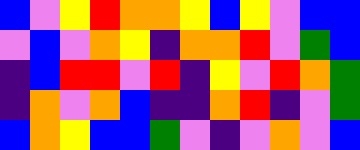[["blue", "violet", "yellow", "red", "orange", "orange", "yellow", "blue", "yellow", "violet", "blue", "blue"], ["violet", "blue", "violet", "orange", "yellow", "indigo", "orange", "orange", "red", "violet", "green", "blue"], ["indigo", "blue", "red", "red", "violet", "red", "indigo", "yellow", "violet", "red", "orange", "green"], ["indigo", "orange", "violet", "orange", "blue", "indigo", "indigo", "orange", "red", "indigo", "violet", "green"], ["blue", "orange", "yellow", "blue", "blue", "green", "violet", "indigo", "violet", "orange", "violet", "blue"]]